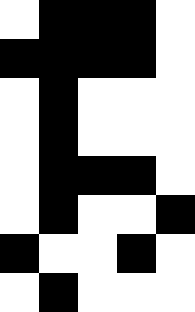[["white", "black", "black", "black", "white"], ["black", "black", "black", "black", "white"], ["white", "black", "white", "white", "white"], ["white", "black", "white", "white", "white"], ["white", "black", "black", "black", "white"], ["white", "black", "white", "white", "black"], ["black", "white", "white", "black", "white"], ["white", "black", "white", "white", "white"]]